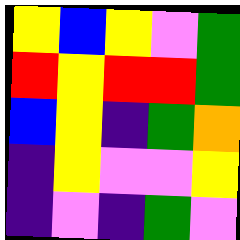[["yellow", "blue", "yellow", "violet", "green"], ["red", "yellow", "red", "red", "green"], ["blue", "yellow", "indigo", "green", "orange"], ["indigo", "yellow", "violet", "violet", "yellow"], ["indigo", "violet", "indigo", "green", "violet"]]